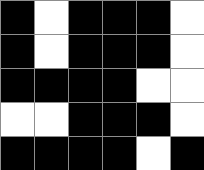[["black", "white", "black", "black", "black", "white"], ["black", "white", "black", "black", "black", "white"], ["black", "black", "black", "black", "white", "white"], ["white", "white", "black", "black", "black", "white"], ["black", "black", "black", "black", "white", "black"]]